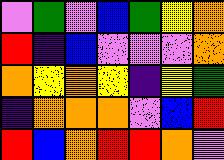[["violet", "green", "violet", "blue", "green", "yellow", "orange"], ["red", "indigo", "blue", "violet", "violet", "violet", "orange"], ["orange", "yellow", "orange", "yellow", "indigo", "yellow", "green"], ["indigo", "orange", "orange", "orange", "violet", "blue", "red"], ["red", "blue", "orange", "red", "red", "orange", "violet"]]